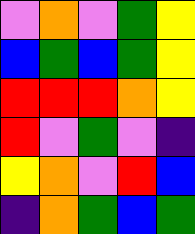[["violet", "orange", "violet", "green", "yellow"], ["blue", "green", "blue", "green", "yellow"], ["red", "red", "red", "orange", "yellow"], ["red", "violet", "green", "violet", "indigo"], ["yellow", "orange", "violet", "red", "blue"], ["indigo", "orange", "green", "blue", "green"]]